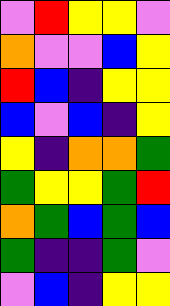[["violet", "red", "yellow", "yellow", "violet"], ["orange", "violet", "violet", "blue", "yellow"], ["red", "blue", "indigo", "yellow", "yellow"], ["blue", "violet", "blue", "indigo", "yellow"], ["yellow", "indigo", "orange", "orange", "green"], ["green", "yellow", "yellow", "green", "red"], ["orange", "green", "blue", "green", "blue"], ["green", "indigo", "indigo", "green", "violet"], ["violet", "blue", "indigo", "yellow", "yellow"]]